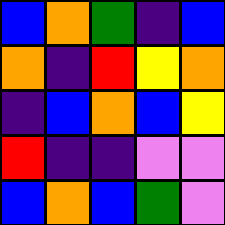[["blue", "orange", "green", "indigo", "blue"], ["orange", "indigo", "red", "yellow", "orange"], ["indigo", "blue", "orange", "blue", "yellow"], ["red", "indigo", "indigo", "violet", "violet"], ["blue", "orange", "blue", "green", "violet"]]